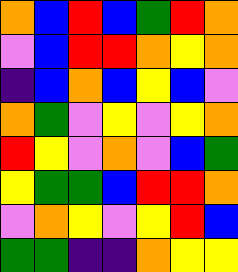[["orange", "blue", "red", "blue", "green", "red", "orange"], ["violet", "blue", "red", "red", "orange", "yellow", "orange"], ["indigo", "blue", "orange", "blue", "yellow", "blue", "violet"], ["orange", "green", "violet", "yellow", "violet", "yellow", "orange"], ["red", "yellow", "violet", "orange", "violet", "blue", "green"], ["yellow", "green", "green", "blue", "red", "red", "orange"], ["violet", "orange", "yellow", "violet", "yellow", "red", "blue"], ["green", "green", "indigo", "indigo", "orange", "yellow", "yellow"]]